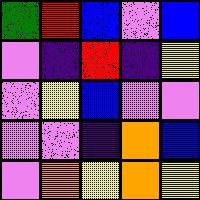[["green", "red", "blue", "violet", "blue"], ["violet", "indigo", "red", "indigo", "yellow"], ["violet", "yellow", "blue", "violet", "violet"], ["violet", "violet", "indigo", "orange", "blue"], ["violet", "orange", "yellow", "orange", "yellow"]]